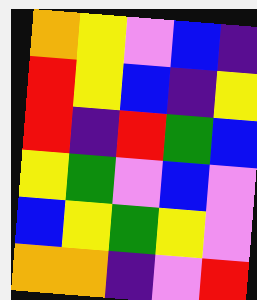[["orange", "yellow", "violet", "blue", "indigo"], ["red", "yellow", "blue", "indigo", "yellow"], ["red", "indigo", "red", "green", "blue"], ["yellow", "green", "violet", "blue", "violet"], ["blue", "yellow", "green", "yellow", "violet"], ["orange", "orange", "indigo", "violet", "red"]]